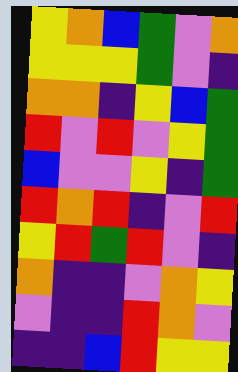[["yellow", "orange", "blue", "green", "violet", "orange"], ["yellow", "yellow", "yellow", "green", "violet", "indigo"], ["orange", "orange", "indigo", "yellow", "blue", "green"], ["red", "violet", "red", "violet", "yellow", "green"], ["blue", "violet", "violet", "yellow", "indigo", "green"], ["red", "orange", "red", "indigo", "violet", "red"], ["yellow", "red", "green", "red", "violet", "indigo"], ["orange", "indigo", "indigo", "violet", "orange", "yellow"], ["violet", "indigo", "indigo", "red", "orange", "violet"], ["indigo", "indigo", "blue", "red", "yellow", "yellow"]]